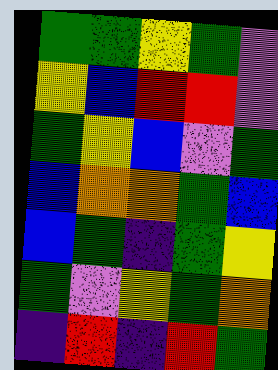[["green", "green", "yellow", "green", "violet"], ["yellow", "blue", "red", "red", "violet"], ["green", "yellow", "blue", "violet", "green"], ["blue", "orange", "orange", "green", "blue"], ["blue", "green", "indigo", "green", "yellow"], ["green", "violet", "yellow", "green", "orange"], ["indigo", "red", "indigo", "red", "green"]]